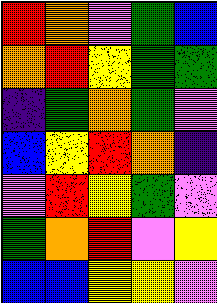[["red", "orange", "violet", "green", "blue"], ["orange", "red", "yellow", "green", "green"], ["indigo", "green", "orange", "green", "violet"], ["blue", "yellow", "red", "orange", "indigo"], ["violet", "red", "yellow", "green", "violet"], ["green", "orange", "red", "violet", "yellow"], ["blue", "blue", "yellow", "yellow", "violet"]]